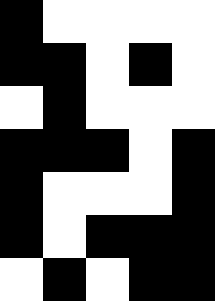[["black", "white", "white", "white", "white"], ["black", "black", "white", "black", "white"], ["white", "black", "white", "white", "white"], ["black", "black", "black", "white", "black"], ["black", "white", "white", "white", "black"], ["black", "white", "black", "black", "black"], ["white", "black", "white", "black", "black"]]